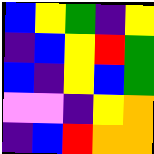[["blue", "yellow", "green", "indigo", "yellow"], ["indigo", "blue", "yellow", "red", "green"], ["blue", "indigo", "yellow", "blue", "green"], ["violet", "violet", "indigo", "yellow", "orange"], ["indigo", "blue", "red", "orange", "orange"]]